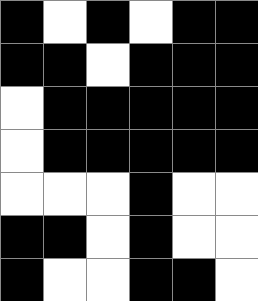[["black", "white", "black", "white", "black", "black"], ["black", "black", "white", "black", "black", "black"], ["white", "black", "black", "black", "black", "black"], ["white", "black", "black", "black", "black", "black"], ["white", "white", "white", "black", "white", "white"], ["black", "black", "white", "black", "white", "white"], ["black", "white", "white", "black", "black", "white"]]